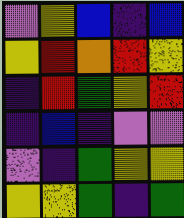[["violet", "yellow", "blue", "indigo", "blue"], ["yellow", "red", "orange", "red", "yellow"], ["indigo", "red", "green", "yellow", "red"], ["indigo", "blue", "indigo", "violet", "violet"], ["violet", "indigo", "green", "yellow", "yellow"], ["yellow", "yellow", "green", "indigo", "green"]]